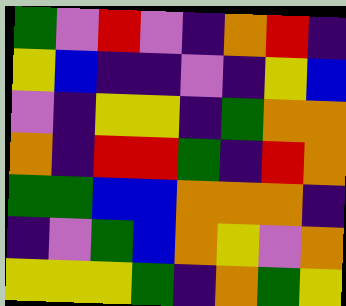[["green", "violet", "red", "violet", "indigo", "orange", "red", "indigo"], ["yellow", "blue", "indigo", "indigo", "violet", "indigo", "yellow", "blue"], ["violet", "indigo", "yellow", "yellow", "indigo", "green", "orange", "orange"], ["orange", "indigo", "red", "red", "green", "indigo", "red", "orange"], ["green", "green", "blue", "blue", "orange", "orange", "orange", "indigo"], ["indigo", "violet", "green", "blue", "orange", "yellow", "violet", "orange"], ["yellow", "yellow", "yellow", "green", "indigo", "orange", "green", "yellow"]]